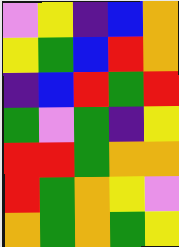[["violet", "yellow", "indigo", "blue", "orange"], ["yellow", "green", "blue", "red", "orange"], ["indigo", "blue", "red", "green", "red"], ["green", "violet", "green", "indigo", "yellow"], ["red", "red", "green", "orange", "orange"], ["red", "green", "orange", "yellow", "violet"], ["orange", "green", "orange", "green", "yellow"]]